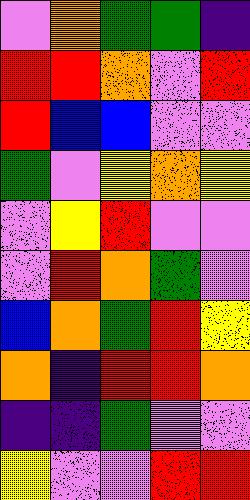[["violet", "orange", "green", "green", "indigo"], ["red", "red", "orange", "violet", "red"], ["red", "blue", "blue", "violet", "violet"], ["green", "violet", "yellow", "orange", "yellow"], ["violet", "yellow", "red", "violet", "violet"], ["violet", "red", "orange", "green", "violet"], ["blue", "orange", "green", "red", "yellow"], ["orange", "indigo", "red", "red", "orange"], ["indigo", "indigo", "green", "violet", "violet"], ["yellow", "violet", "violet", "red", "red"]]